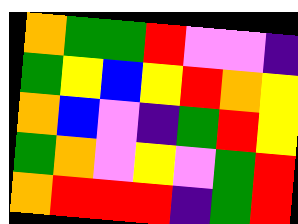[["orange", "green", "green", "red", "violet", "violet", "indigo"], ["green", "yellow", "blue", "yellow", "red", "orange", "yellow"], ["orange", "blue", "violet", "indigo", "green", "red", "yellow"], ["green", "orange", "violet", "yellow", "violet", "green", "red"], ["orange", "red", "red", "red", "indigo", "green", "red"]]